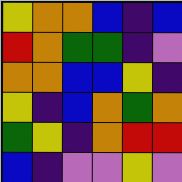[["yellow", "orange", "orange", "blue", "indigo", "blue"], ["red", "orange", "green", "green", "indigo", "violet"], ["orange", "orange", "blue", "blue", "yellow", "indigo"], ["yellow", "indigo", "blue", "orange", "green", "orange"], ["green", "yellow", "indigo", "orange", "red", "red"], ["blue", "indigo", "violet", "violet", "yellow", "violet"]]